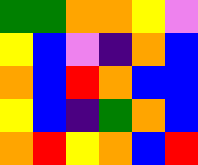[["green", "green", "orange", "orange", "yellow", "violet"], ["yellow", "blue", "violet", "indigo", "orange", "blue"], ["orange", "blue", "red", "orange", "blue", "blue"], ["yellow", "blue", "indigo", "green", "orange", "blue"], ["orange", "red", "yellow", "orange", "blue", "red"]]